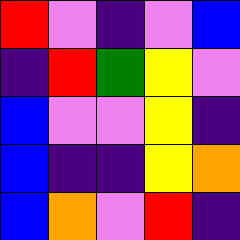[["red", "violet", "indigo", "violet", "blue"], ["indigo", "red", "green", "yellow", "violet"], ["blue", "violet", "violet", "yellow", "indigo"], ["blue", "indigo", "indigo", "yellow", "orange"], ["blue", "orange", "violet", "red", "indigo"]]